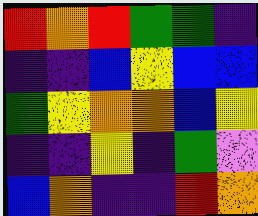[["red", "orange", "red", "green", "green", "indigo"], ["indigo", "indigo", "blue", "yellow", "blue", "blue"], ["green", "yellow", "orange", "orange", "blue", "yellow"], ["indigo", "indigo", "yellow", "indigo", "green", "violet"], ["blue", "orange", "indigo", "indigo", "red", "orange"]]